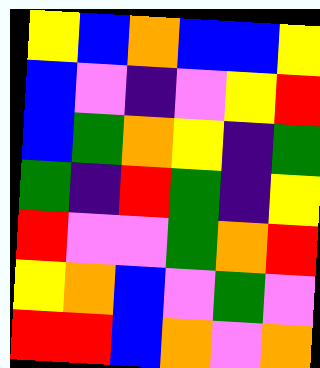[["yellow", "blue", "orange", "blue", "blue", "yellow"], ["blue", "violet", "indigo", "violet", "yellow", "red"], ["blue", "green", "orange", "yellow", "indigo", "green"], ["green", "indigo", "red", "green", "indigo", "yellow"], ["red", "violet", "violet", "green", "orange", "red"], ["yellow", "orange", "blue", "violet", "green", "violet"], ["red", "red", "blue", "orange", "violet", "orange"]]